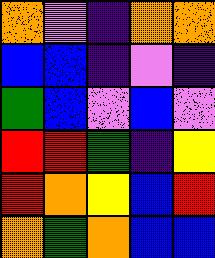[["orange", "violet", "indigo", "orange", "orange"], ["blue", "blue", "indigo", "violet", "indigo"], ["green", "blue", "violet", "blue", "violet"], ["red", "red", "green", "indigo", "yellow"], ["red", "orange", "yellow", "blue", "red"], ["orange", "green", "orange", "blue", "blue"]]